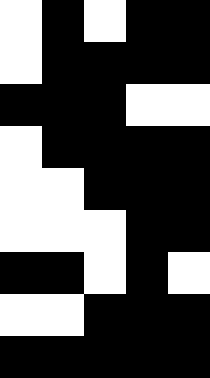[["white", "black", "white", "black", "black"], ["white", "black", "black", "black", "black"], ["black", "black", "black", "white", "white"], ["white", "black", "black", "black", "black"], ["white", "white", "black", "black", "black"], ["white", "white", "white", "black", "black"], ["black", "black", "white", "black", "white"], ["white", "white", "black", "black", "black"], ["black", "black", "black", "black", "black"]]